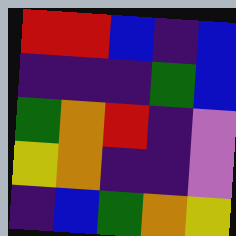[["red", "red", "blue", "indigo", "blue"], ["indigo", "indigo", "indigo", "green", "blue"], ["green", "orange", "red", "indigo", "violet"], ["yellow", "orange", "indigo", "indigo", "violet"], ["indigo", "blue", "green", "orange", "yellow"]]